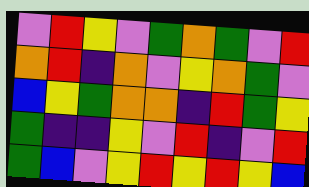[["violet", "red", "yellow", "violet", "green", "orange", "green", "violet", "red"], ["orange", "red", "indigo", "orange", "violet", "yellow", "orange", "green", "violet"], ["blue", "yellow", "green", "orange", "orange", "indigo", "red", "green", "yellow"], ["green", "indigo", "indigo", "yellow", "violet", "red", "indigo", "violet", "red"], ["green", "blue", "violet", "yellow", "red", "yellow", "red", "yellow", "blue"]]